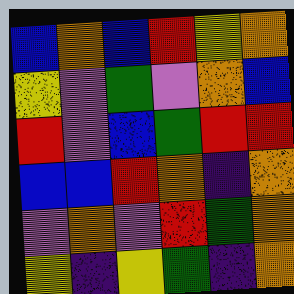[["blue", "orange", "blue", "red", "yellow", "orange"], ["yellow", "violet", "green", "violet", "orange", "blue"], ["red", "violet", "blue", "green", "red", "red"], ["blue", "blue", "red", "orange", "indigo", "orange"], ["violet", "orange", "violet", "red", "green", "orange"], ["yellow", "indigo", "yellow", "green", "indigo", "orange"]]